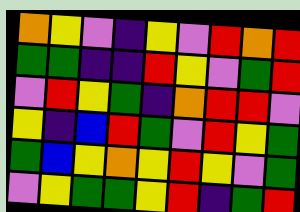[["orange", "yellow", "violet", "indigo", "yellow", "violet", "red", "orange", "red"], ["green", "green", "indigo", "indigo", "red", "yellow", "violet", "green", "red"], ["violet", "red", "yellow", "green", "indigo", "orange", "red", "red", "violet"], ["yellow", "indigo", "blue", "red", "green", "violet", "red", "yellow", "green"], ["green", "blue", "yellow", "orange", "yellow", "red", "yellow", "violet", "green"], ["violet", "yellow", "green", "green", "yellow", "red", "indigo", "green", "red"]]